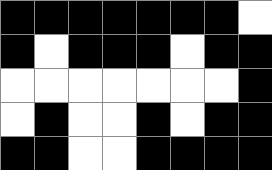[["black", "black", "black", "black", "black", "black", "black", "white"], ["black", "white", "black", "black", "black", "white", "black", "black"], ["white", "white", "white", "white", "white", "white", "white", "black"], ["white", "black", "white", "white", "black", "white", "black", "black"], ["black", "black", "white", "white", "black", "black", "black", "black"]]